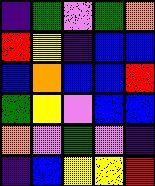[["indigo", "green", "violet", "green", "orange"], ["red", "yellow", "indigo", "blue", "blue"], ["blue", "orange", "blue", "blue", "red"], ["green", "yellow", "violet", "blue", "blue"], ["orange", "violet", "green", "violet", "indigo"], ["indigo", "blue", "yellow", "yellow", "red"]]